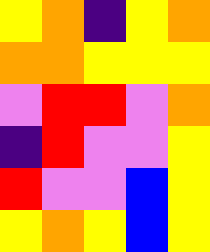[["yellow", "orange", "indigo", "yellow", "orange"], ["orange", "orange", "yellow", "yellow", "yellow"], ["violet", "red", "red", "violet", "orange"], ["indigo", "red", "violet", "violet", "yellow"], ["red", "violet", "violet", "blue", "yellow"], ["yellow", "orange", "yellow", "blue", "yellow"]]